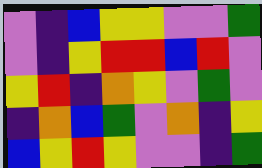[["violet", "indigo", "blue", "yellow", "yellow", "violet", "violet", "green"], ["violet", "indigo", "yellow", "red", "red", "blue", "red", "violet"], ["yellow", "red", "indigo", "orange", "yellow", "violet", "green", "violet"], ["indigo", "orange", "blue", "green", "violet", "orange", "indigo", "yellow"], ["blue", "yellow", "red", "yellow", "violet", "violet", "indigo", "green"]]